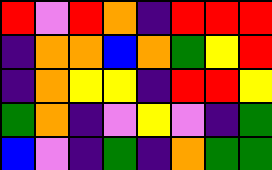[["red", "violet", "red", "orange", "indigo", "red", "red", "red"], ["indigo", "orange", "orange", "blue", "orange", "green", "yellow", "red"], ["indigo", "orange", "yellow", "yellow", "indigo", "red", "red", "yellow"], ["green", "orange", "indigo", "violet", "yellow", "violet", "indigo", "green"], ["blue", "violet", "indigo", "green", "indigo", "orange", "green", "green"]]